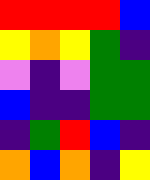[["red", "red", "red", "red", "blue"], ["yellow", "orange", "yellow", "green", "indigo"], ["violet", "indigo", "violet", "green", "green"], ["blue", "indigo", "indigo", "green", "green"], ["indigo", "green", "red", "blue", "indigo"], ["orange", "blue", "orange", "indigo", "yellow"]]